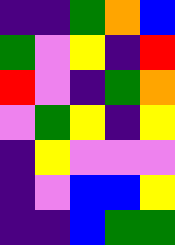[["indigo", "indigo", "green", "orange", "blue"], ["green", "violet", "yellow", "indigo", "red"], ["red", "violet", "indigo", "green", "orange"], ["violet", "green", "yellow", "indigo", "yellow"], ["indigo", "yellow", "violet", "violet", "violet"], ["indigo", "violet", "blue", "blue", "yellow"], ["indigo", "indigo", "blue", "green", "green"]]